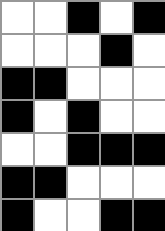[["white", "white", "black", "white", "black"], ["white", "white", "white", "black", "white"], ["black", "black", "white", "white", "white"], ["black", "white", "black", "white", "white"], ["white", "white", "black", "black", "black"], ["black", "black", "white", "white", "white"], ["black", "white", "white", "black", "black"]]